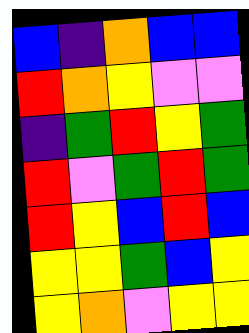[["blue", "indigo", "orange", "blue", "blue"], ["red", "orange", "yellow", "violet", "violet"], ["indigo", "green", "red", "yellow", "green"], ["red", "violet", "green", "red", "green"], ["red", "yellow", "blue", "red", "blue"], ["yellow", "yellow", "green", "blue", "yellow"], ["yellow", "orange", "violet", "yellow", "yellow"]]